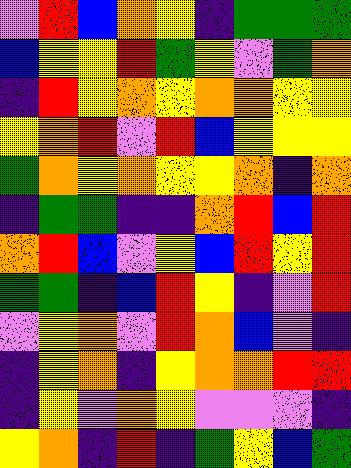[["violet", "red", "blue", "orange", "yellow", "indigo", "green", "green", "green"], ["blue", "yellow", "yellow", "red", "green", "yellow", "violet", "green", "orange"], ["indigo", "red", "yellow", "orange", "yellow", "orange", "orange", "yellow", "yellow"], ["yellow", "orange", "red", "violet", "red", "blue", "yellow", "yellow", "yellow"], ["green", "orange", "yellow", "orange", "yellow", "yellow", "orange", "indigo", "orange"], ["indigo", "green", "green", "indigo", "indigo", "orange", "red", "blue", "red"], ["orange", "red", "blue", "violet", "yellow", "blue", "red", "yellow", "red"], ["green", "green", "indigo", "blue", "red", "yellow", "indigo", "violet", "red"], ["violet", "yellow", "orange", "violet", "red", "orange", "blue", "violet", "indigo"], ["indigo", "yellow", "orange", "indigo", "yellow", "orange", "orange", "red", "red"], ["indigo", "yellow", "violet", "orange", "yellow", "violet", "violet", "violet", "indigo"], ["yellow", "orange", "indigo", "red", "indigo", "green", "yellow", "blue", "green"]]